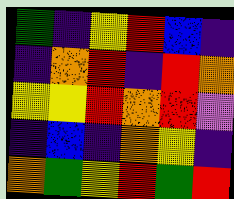[["green", "indigo", "yellow", "red", "blue", "indigo"], ["indigo", "orange", "red", "indigo", "red", "orange"], ["yellow", "yellow", "red", "orange", "red", "violet"], ["indigo", "blue", "indigo", "orange", "yellow", "indigo"], ["orange", "green", "yellow", "red", "green", "red"]]